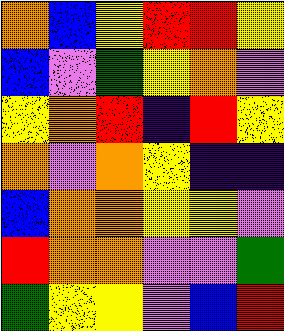[["orange", "blue", "yellow", "red", "red", "yellow"], ["blue", "violet", "green", "yellow", "orange", "violet"], ["yellow", "orange", "red", "indigo", "red", "yellow"], ["orange", "violet", "orange", "yellow", "indigo", "indigo"], ["blue", "orange", "orange", "yellow", "yellow", "violet"], ["red", "orange", "orange", "violet", "violet", "green"], ["green", "yellow", "yellow", "violet", "blue", "red"]]